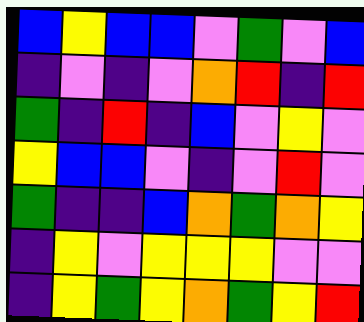[["blue", "yellow", "blue", "blue", "violet", "green", "violet", "blue"], ["indigo", "violet", "indigo", "violet", "orange", "red", "indigo", "red"], ["green", "indigo", "red", "indigo", "blue", "violet", "yellow", "violet"], ["yellow", "blue", "blue", "violet", "indigo", "violet", "red", "violet"], ["green", "indigo", "indigo", "blue", "orange", "green", "orange", "yellow"], ["indigo", "yellow", "violet", "yellow", "yellow", "yellow", "violet", "violet"], ["indigo", "yellow", "green", "yellow", "orange", "green", "yellow", "red"]]